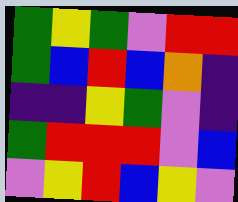[["green", "yellow", "green", "violet", "red", "red"], ["green", "blue", "red", "blue", "orange", "indigo"], ["indigo", "indigo", "yellow", "green", "violet", "indigo"], ["green", "red", "red", "red", "violet", "blue"], ["violet", "yellow", "red", "blue", "yellow", "violet"]]